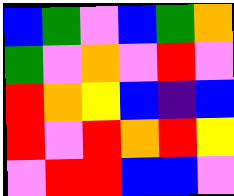[["blue", "green", "violet", "blue", "green", "orange"], ["green", "violet", "orange", "violet", "red", "violet"], ["red", "orange", "yellow", "blue", "indigo", "blue"], ["red", "violet", "red", "orange", "red", "yellow"], ["violet", "red", "red", "blue", "blue", "violet"]]